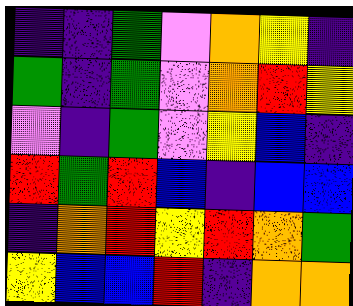[["indigo", "indigo", "green", "violet", "orange", "yellow", "indigo"], ["green", "indigo", "green", "violet", "orange", "red", "yellow"], ["violet", "indigo", "green", "violet", "yellow", "blue", "indigo"], ["red", "green", "red", "blue", "indigo", "blue", "blue"], ["indigo", "orange", "red", "yellow", "red", "orange", "green"], ["yellow", "blue", "blue", "red", "indigo", "orange", "orange"]]